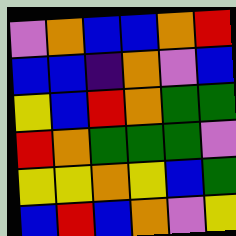[["violet", "orange", "blue", "blue", "orange", "red"], ["blue", "blue", "indigo", "orange", "violet", "blue"], ["yellow", "blue", "red", "orange", "green", "green"], ["red", "orange", "green", "green", "green", "violet"], ["yellow", "yellow", "orange", "yellow", "blue", "green"], ["blue", "red", "blue", "orange", "violet", "yellow"]]